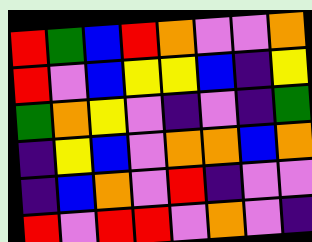[["red", "green", "blue", "red", "orange", "violet", "violet", "orange"], ["red", "violet", "blue", "yellow", "yellow", "blue", "indigo", "yellow"], ["green", "orange", "yellow", "violet", "indigo", "violet", "indigo", "green"], ["indigo", "yellow", "blue", "violet", "orange", "orange", "blue", "orange"], ["indigo", "blue", "orange", "violet", "red", "indigo", "violet", "violet"], ["red", "violet", "red", "red", "violet", "orange", "violet", "indigo"]]